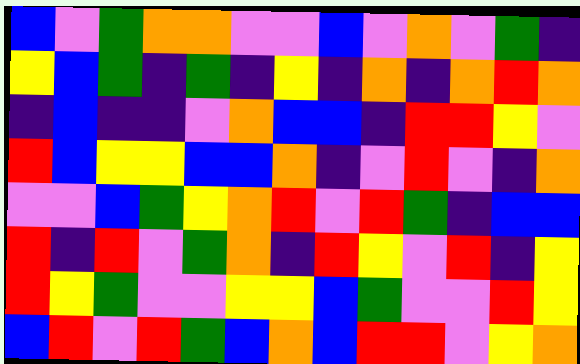[["blue", "violet", "green", "orange", "orange", "violet", "violet", "blue", "violet", "orange", "violet", "green", "indigo"], ["yellow", "blue", "green", "indigo", "green", "indigo", "yellow", "indigo", "orange", "indigo", "orange", "red", "orange"], ["indigo", "blue", "indigo", "indigo", "violet", "orange", "blue", "blue", "indigo", "red", "red", "yellow", "violet"], ["red", "blue", "yellow", "yellow", "blue", "blue", "orange", "indigo", "violet", "red", "violet", "indigo", "orange"], ["violet", "violet", "blue", "green", "yellow", "orange", "red", "violet", "red", "green", "indigo", "blue", "blue"], ["red", "indigo", "red", "violet", "green", "orange", "indigo", "red", "yellow", "violet", "red", "indigo", "yellow"], ["red", "yellow", "green", "violet", "violet", "yellow", "yellow", "blue", "green", "violet", "violet", "red", "yellow"], ["blue", "red", "violet", "red", "green", "blue", "orange", "blue", "red", "red", "violet", "yellow", "orange"]]